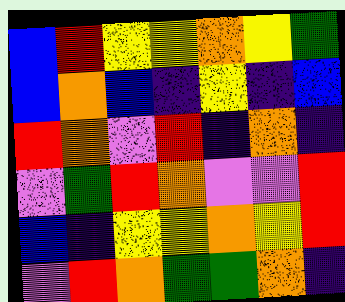[["blue", "red", "yellow", "yellow", "orange", "yellow", "green"], ["blue", "orange", "blue", "indigo", "yellow", "indigo", "blue"], ["red", "orange", "violet", "red", "indigo", "orange", "indigo"], ["violet", "green", "red", "orange", "violet", "violet", "red"], ["blue", "indigo", "yellow", "yellow", "orange", "yellow", "red"], ["violet", "red", "orange", "green", "green", "orange", "indigo"]]